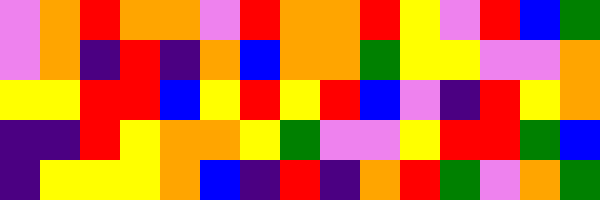[["violet", "orange", "red", "orange", "orange", "violet", "red", "orange", "orange", "red", "yellow", "violet", "red", "blue", "green"], ["violet", "orange", "indigo", "red", "indigo", "orange", "blue", "orange", "orange", "green", "yellow", "yellow", "violet", "violet", "orange"], ["yellow", "yellow", "red", "red", "blue", "yellow", "red", "yellow", "red", "blue", "violet", "indigo", "red", "yellow", "orange"], ["indigo", "indigo", "red", "yellow", "orange", "orange", "yellow", "green", "violet", "violet", "yellow", "red", "red", "green", "blue"], ["indigo", "yellow", "yellow", "yellow", "orange", "blue", "indigo", "red", "indigo", "orange", "red", "green", "violet", "orange", "green"]]